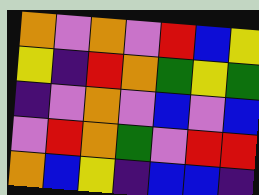[["orange", "violet", "orange", "violet", "red", "blue", "yellow"], ["yellow", "indigo", "red", "orange", "green", "yellow", "green"], ["indigo", "violet", "orange", "violet", "blue", "violet", "blue"], ["violet", "red", "orange", "green", "violet", "red", "red"], ["orange", "blue", "yellow", "indigo", "blue", "blue", "indigo"]]